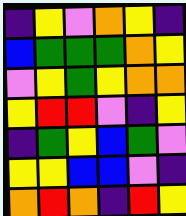[["indigo", "yellow", "violet", "orange", "yellow", "indigo"], ["blue", "green", "green", "green", "orange", "yellow"], ["violet", "yellow", "green", "yellow", "orange", "orange"], ["yellow", "red", "red", "violet", "indigo", "yellow"], ["indigo", "green", "yellow", "blue", "green", "violet"], ["yellow", "yellow", "blue", "blue", "violet", "indigo"], ["orange", "red", "orange", "indigo", "red", "yellow"]]